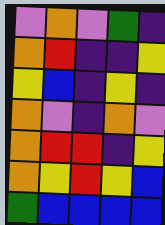[["violet", "orange", "violet", "green", "indigo"], ["orange", "red", "indigo", "indigo", "yellow"], ["yellow", "blue", "indigo", "yellow", "indigo"], ["orange", "violet", "indigo", "orange", "violet"], ["orange", "red", "red", "indigo", "yellow"], ["orange", "yellow", "red", "yellow", "blue"], ["green", "blue", "blue", "blue", "blue"]]